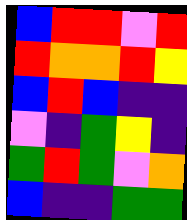[["blue", "red", "red", "violet", "red"], ["red", "orange", "orange", "red", "yellow"], ["blue", "red", "blue", "indigo", "indigo"], ["violet", "indigo", "green", "yellow", "indigo"], ["green", "red", "green", "violet", "orange"], ["blue", "indigo", "indigo", "green", "green"]]